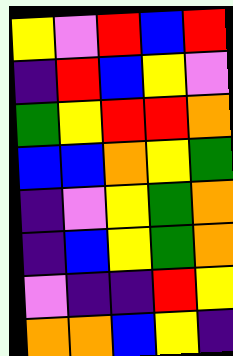[["yellow", "violet", "red", "blue", "red"], ["indigo", "red", "blue", "yellow", "violet"], ["green", "yellow", "red", "red", "orange"], ["blue", "blue", "orange", "yellow", "green"], ["indigo", "violet", "yellow", "green", "orange"], ["indigo", "blue", "yellow", "green", "orange"], ["violet", "indigo", "indigo", "red", "yellow"], ["orange", "orange", "blue", "yellow", "indigo"]]